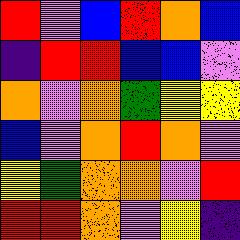[["red", "violet", "blue", "red", "orange", "blue"], ["indigo", "red", "red", "blue", "blue", "violet"], ["orange", "violet", "orange", "green", "yellow", "yellow"], ["blue", "violet", "orange", "red", "orange", "violet"], ["yellow", "green", "orange", "orange", "violet", "red"], ["red", "red", "orange", "violet", "yellow", "indigo"]]